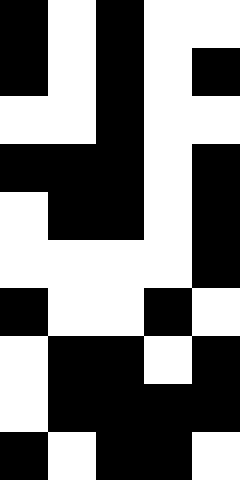[["black", "white", "black", "white", "white"], ["black", "white", "black", "white", "black"], ["white", "white", "black", "white", "white"], ["black", "black", "black", "white", "black"], ["white", "black", "black", "white", "black"], ["white", "white", "white", "white", "black"], ["black", "white", "white", "black", "white"], ["white", "black", "black", "white", "black"], ["white", "black", "black", "black", "black"], ["black", "white", "black", "black", "white"]]